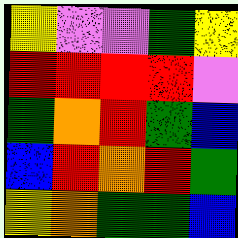[["yellow", "violet", "violet", "green", "yellow"], ["red", "red", "red", "red", "violet"], ["green", "orange", "red", "green", "blue"], ["blue", "red", "orange", "red", "green"], ["yellow", "orange", "green", "green", "blue"]]